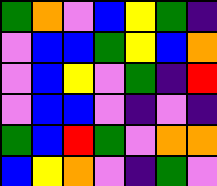[["green", "orange", "violet", "blue", "yellow", "green", "indigo"], ["violet", "blue", "blue", "green", "yellow", "blue", "orange"], ["violet", "blue", "yellow", "violet", "green", "indigo", "red"], ["violet", "blue", "blue", "violet", "indigo", "violet", "indigo"], ["green", "blue", "red", "green", "violet", "orange", "orange"], ["blue", "yellow", "orange", "violet", "indigo", "green", "violet"]]